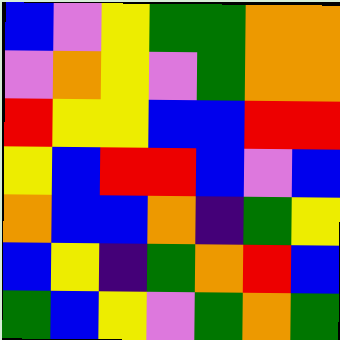[["blue", "violet", "yellow", "green", "green", "orange", "orange"], ["violet", "orange", "yellow", "violet", "green", "orange", "orange"], ["red", "yellow", "yellow", "blue", "blue", "red", "red"], ["yellow", "blue", "red", "red", "blue", "violet", "blue"], ["orange", "blue", "blue", "orange", "indigo", "green", "yellow"], ["blue", "yellow", "indigo", "green", "orange", "red", "blue"], ["green", "blue", "yellow", "violet", "green", "orange", "green"]]